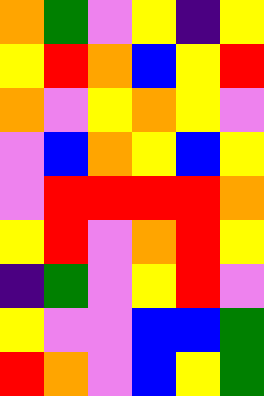[["orange", "green", "violet", "yellow", "indigo", "yellow"], ["yellow", "red", "orange", "blue", "yellow", "red"], ["orange", "violet", "yellow", "orange", "yellow", "violet"], ["violet", "blue", "orange", "yellow", "blue", "yellow"], ["violet", "red", "red", "red", "red", "orange"], ["yellow", "red", "violet", "orange", "red", "yellow"], ["indigo", "green", "violet", "yellow", "red", "violet"], ["yellow", "violet", "violet", "blue", "blue", "green"], ["red", "orange", "violet", "blue", "yellow", "green"]]